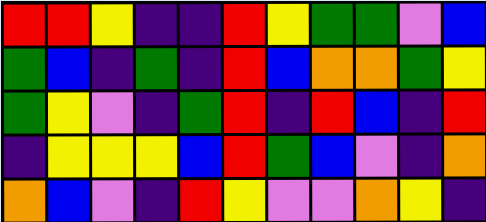[["red", "red", "yellow", "indigo", "indigo", "red", "yellow", "green", "green", "violet", "blue"], ["green", "blue", "indigo", "green", "indigo", "red", "blue", "orange", "orange", "green", "yellow"], ["green", "yellow", "violet", "indigo", "green", "red", "indigo", "red", "blue", "indigo", "red"], ["indigo", "yellow", "yellow", "yellow", "blue", "red", "green", "blue", "violet", "indigo", "orange"], ["orange", "blue", "violet", "indigo", "red", "yellow", "violet", "violet", "orange", "yellow", "indigo"]]